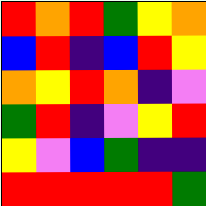[["red", "orange", "red", "green", "yellow", "orange"], ["blue", "red", "indigo", "blue", "red", "yellow"], ["orange", "yellow", "red", "orange", "indigo", "violet"], ["green", "red", "indigo", "violet", "yellow", "red"], ["yellow", "violet", "blue", "green", "indigo", "indigo"], ["red", "red", "red", "red", "red", "green"]]